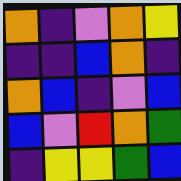[["orange", "indigo", "violet", "orange", "yellow"], ["indigo", "indigo", "blue", "orange", "indigo"], ["orange", "blue", "indigo", "violet", "blue"], ["blue", "violet", "red", "orange", "green"], ["indigo", "yellow", "yellow", "green", "blue"]]